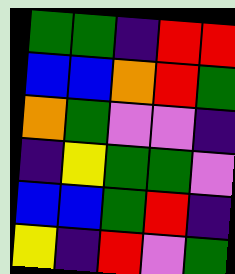[["green", "green", "indigo", "red", "red"], ["blue", "blue", "orange", "red", "green"], ["orange", "green", "violet", "violet", "indigo"], ["indigo", "yellow", "green", "green", "violet"], ["blue", "blue", "green", "red", "indigo"], ["yellow", "indigo", "red", "violet", "green"]]